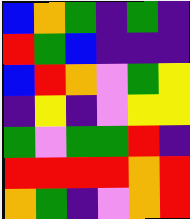[["blue", "orange", "green", "indigo", "green", "indigo"], ["red", "green", "blue", "indigo", "indigo", "indigo"], ["blue", "red", "orange", "violet", "green", "yellow"], ["indigo", "yellow", "indigo", "violet", "yellow", "yellow"], ["green", "violet", "green", "green", "red", "indigo"], ["red", "red", "red", "red", "orange", "red"], ["orange", "green", "indigo", "violet", "orange", "red"]]